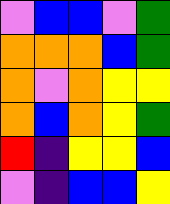[["violet", "blue", "blue", "violet", "green"], ["orange", "orange", "orange", "blue", "green"], ["orange", "violet", "orange", "yellow", "yellow"], ["orange", "blue", "orange", "yellow", "green"], ["red", "indigo", "yellow", "yellow", "blue"], ["violet", "indigo", "blue", "blue", "yellow"]]